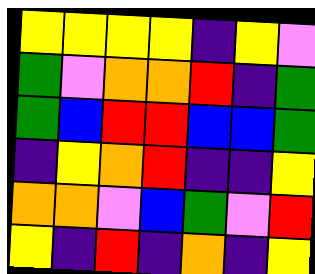[["yellow", "yellow", "yellow", "yellow", "indigo", "yellow", "violet"], ["green", "violet", "orange", "orange", "red", "indigo", "green"], ["green", "blue", "red", "red", "blue", "blue", "green"], ["indigo", "yellow", "orange", "red", "indigo", "indigo", "yellow"], ["orange", "orange", "violet", "blue", "green", "violet", "red"], ["yellow", "indigo", "red", "indigo", "orange", "indigo", "yellow"]]